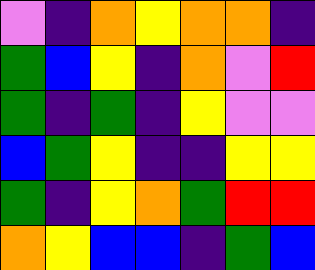[["violet", "indigo", "orange", "yellow", "orange", "orange", "indigo"], ["green", "blue", "yellow", "indigo", "orange", "violet", "red"], ["green", "indigo", "green", "indigo", "yellow", "violet", "violet"], ["blue", "green", "yellow", "indigo", "indigo", "yellow", "yellow"], ["green", "indigo", "yellow", "orange", "green", "red", "red"], ["orange", "yellow", "blue", "blue", "indigo", "green", "blue"]]